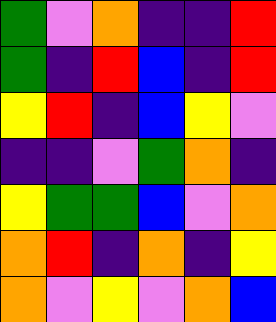[["green", "violet", "orange", "indigo", "indigo", "red"], ["green", "indigo", "red", "blue", "indigo", "red"], ["yellow", "red", "indigo", "blue", "yellow", "violet"], ["indigo", "indigo", "violet", "green", "orange", "indigo"], ["yellow", "green", "green", "blue", "violet", "orange"], ["orange", "red", "indigo", "orange", "indigo", "yellow"], ["orange", "violet", "yellow", "violet", "orange", "blue"]]